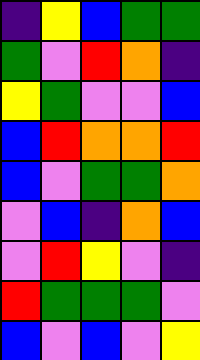[["indigo", "yellow", "blue", "green", "green"], ["green", "violet", "red", "orange", "indigo"], ["yellow", "green", "violet", "violet", "blue"], ["blue", "red", "orange", "orange", "red"], ["blue", "violet", "green", "green", "orange"], ["violet", "blue", "indigo", "orange", "blue"], ["violet", "red", "yellow", "violet", "indigo"], ["red", "green", "green", "green", "violet"], ["blue", "violet", "blue", "violet", "yellow"]]